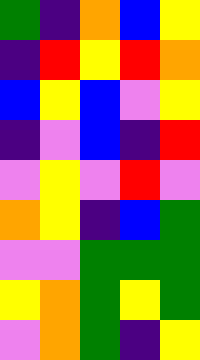[["green", "indigo", "orange", "blue", "yellow"], ["indigo", "red", "yellow", "red", "orange"], ["blue", "yellow", "blue", "violet", "yellow"], ["indigo", "violet", "blue", "indigo", "red"], ["violet", "yellow", "violet", "red", "violet"], ["orange", "yellow", "indigo", "blue", "green"], ["violet", "violet", "green", "green", "green"], ["yellow", "orange", "green", "yellow", "green"], ["violet", "orange", "green", "indigo", "yellow"]]